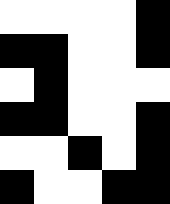[["white", "white", "white", "white", "black"], ["black", "black", "white", "white", "black"], ["white", "black", "white", "white", "white"], ["black", "black", "white", "white", "black"], ["white", "white", "black", "white", "black"], ["black", "white", "white", "black", "black"]]